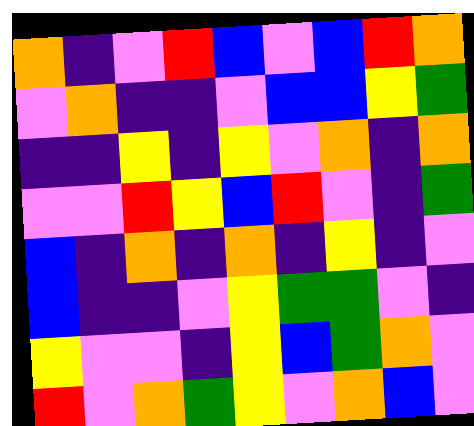[["orange", "indigo", "violet", "red", "blue", "violet", "blue", "red", "orange"], ["violet", "orange", "indigo", "indigo", "violet", "blue", "blue", "yellow", "green"], ["indigo", "indigo", "yellow", "indigo", "yellow", "violet", "orange", "indigo", "orange"], ["violet", "violet", "red", "yellow", "blue", "red", "violet", "indigo", "green"], ["blue", "indigo", "orange", "indigo", "orange", "indigo", "yellow", "indigo", "violet"], ["blue", "indigo", "indigo", "violet", "yellow", "green", "green", "violet", "indigo"], ["yellow", "violet", "violet", "indigo", "yellow", "blue", "green", "orange", "violet"], ["red", "violet", "orange", "green", "yellow", "violet", "orange", "blue", "violet"]]